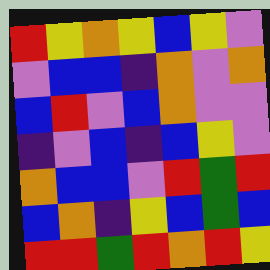[["red", "yellow", "orange", "yellow", "blue", "yellow", "violet"], ["violet", "blue", "blue", "indigo", "orange", "violet", "orange"], ["blue", "red", "violet", "blue", "orange", "violet", "violet"], ["indigo", "violet", "blue", "indigo", "blue", "yellow", "violet"], ["orange", "blue", "blue", "violet", "red", "green", "red"], ["blue", "orange", "indigo", "yellow", "blue", "green", "blue"], ["red", "red", "green", "red", "orange", "red", "yellow"]]